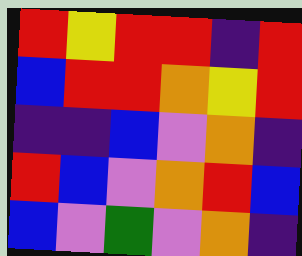[["red", "yellow", "red", "red", "indigo", "red"], ["blue", "red", "red", "orange", "yellow", "red"], ["indigo", "indigo", "blue", "violet", "orange", "indigo"], ["red", "blue", "violet", "orange", "red", "blue"], ["blue", "violet", "green", "violet", "orange", "indigo"]]